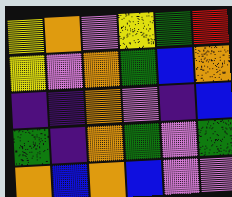[["yellow", "orange", "violet", "yellow", "green", "red"], ["yellow", "violet", "orange", "green", "blue", "orange"], ["indigo", "indigo", "orange", "violet", "indigo", "blue"], ["green", "indigo", "orange", "green", "violet", "green"], ["orange", "blue", "orange", "blue", "violet", "violet"]]